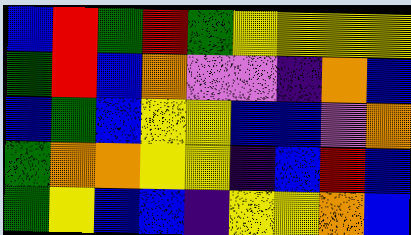[["blue", "red", "green", "red", "green", "yellow", "yellow", "yellow", "yellow"], ["green", "red", "blue", "orange", "violet", "violet", "indigo", "orange", "blue"], ["blue", "green", "blue", "yellow", "yellow", "blue", "blue", "violet", "orange"], ["green", "orange", "orange", "yellow", "yellow", "indigo", "blue", "red", "blue"], ["green", "yellow", "blue", "blue", "indigo", "yellow", "yellow", "orange", "blue"]]